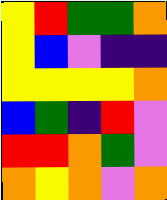[["yellow", "red", "green", "green", "orange"], ["yellow", "blue", "violet", "indigo", "indigo"], ["yellow", "yellow", "yellow", "yellow", "orange"], ["blue", "green", "indigo", "red", "violet"], ["red", "red", "orange", "green", "violet"], ["orange", "yellow", "orange", "violet", "orange"]]